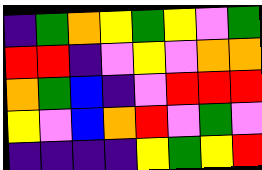[["indigo", "green", "orange", "yellow", "green", "yellow", "violet", "green"], ["red", "red", "indigo", "violet", "yellow", "violet", "orange", "orange"], ["orange", "green", "blue", "indigo", "violet", "red", "red", "red"], ["yellow", "violet", "blue", "orange", "red", "violet", "green", "violet"], ["indigo", "indigo", "indigo", "indigo", "yellow", "green", "yellow", "red"]]